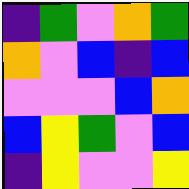[["indigo", "green", "violet", "orange", "green"], ["orange", "violet", "blue", "indigo", "blue"], ["violet", "violet", "violet", "blue", "orange"], ["blue", "yellow", "green", "violet", "blue"], ["indigo", "yellow", "violet", "violet", "yellow"]]